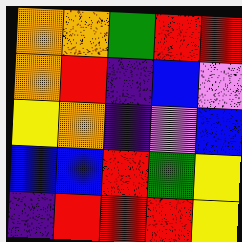[["orange", "orange", "green", "red", "red"], ["orange", "red", "indigo", "blue", "violet"], ["yellow", "orange", "indigo", "violet", "blue"], ["blue", "blue", "red", "green", "yellow"], ["indigo", "red", "red", "red", "yellow"]]